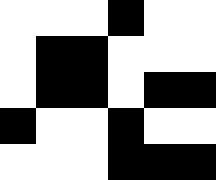[["white", "white", "white", "black", "white", "white"], ["white", "black", "black", "white", "white", "white"], ["white", "black", "black", "white", "black", "black"], ["black", "white", "white", "black", "white", "white"], ["white", "white", "white", "black", "black", "black"]]